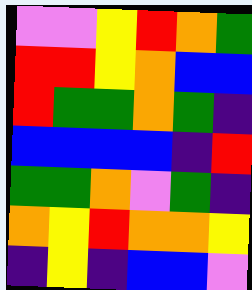[["violet", "violet", "yellow", "red", "orange", "green"], ["red", "red", "yellow", "orange", "blue", "blue"], ["red", "green", "green", "orange", "green", "indigo"], ["blue", "blue", "blue", "blue", "indigo", "red"], ["green", "green", "orange", "violet", "green", "indigo"], ["orange", "yellow", "red", "orange", "orange", "yellow"], ["indigo", "yellow", "indigo", "blue", "blue", "violet"]]